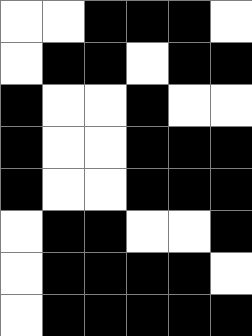[["white", "white", "black", "black", "black", "white"], ["white", "black", "black", "white", "black", "black"], ["black", "white", "white", "black", "white", "white"], ["black", "white", "white", "black", "black", "black"], ["black", "white", "white", "black", "black", "black"], ["white", "black", "black", "white", "white", "black"], ["white", "black", "black", "black", "black", "white"], ["white", "black", "black", "black", "black", "black"]]